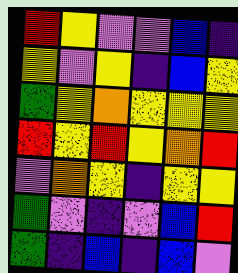[["red", "yellow", "violet", "violet", "blue", "indigo"], ["yellow", "violet", "yellow", "indigo", "blue", "yellow"], ["green", "yellow", "orange", "yellow", "yellow", "yellow"], ["red", "yellow", "red", "yellow", "orange", "red"], ["violet", "orange", "yellow", "indigo", "yellow", "yellow"], ["green", "violet", "indigo", "violet", "blue", "red"], ["green", "indigo", "blue", "indigo", "blue", "violet"]]